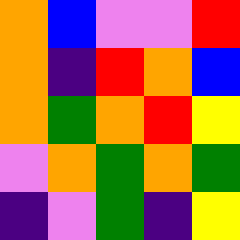[["orange", "blue", "violet", "violet", "red"], ["orange", "indigo", "red", "orange", "blue"], ["orange", "green", "orange", "red", "yellow"], ["violet", "orange", "green", "orange", "green"], ["indigo", "violet", "green", "indigo", "yellow"]]